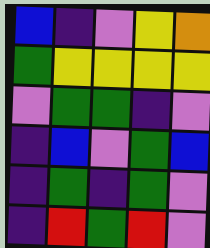[["blue", "indigo", "violet", "yellow", "orange"], ["green", "yellow", "yellow", "yellow", "yellow"], ["violet", "green", "green", "indigo", "violet"], ["indigo", "blue", "violet", "green", "blue"], ["indigo", "green", "indigo", "green", "violet"], ["indigo", "red", "green", "red", "violet"]]